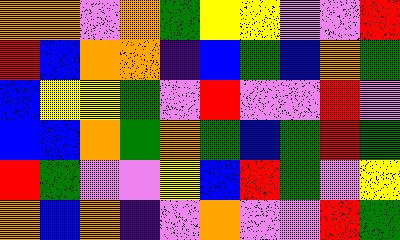[["orange", "orange", "violet", "orange", "green", "yellow", "yellow", "violet", "violet", "red"], ["red", "blue", "orange", "orange", "indigo", "blue", "green", "blue", "orange", "green"], ["blue", "yellow", "yellow", "green", "violet", "red", "violet", "violet", "red", "violet"], ["blue", "blue", "orange", "green", "orange", "green", "blue", "green", "red", "green"], ["red", "green", "violet", "violet", "yellow", "blue", "red", "green", "violet", "yellow"], ["orange", "blue", "orange", "indigo", "violet", "orange", "violet", "violet", "red", "green"]]